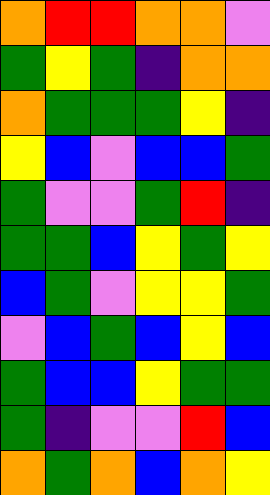[["orange", "red", "red", "orange", "orange", "violet"], ["green", "yellow", "green", "indigo", "orange", "orange"], ["orange", "green", "green", "green", "yellow", "indigo"], ["yellow", "blue", "violet", "blue", "blue", "green"], ["green", "violet", "violet", "green", "red", "indigo"], ["green", "green", "blue", "yellow", "green", "yellow"], ["blue", "green", "violet", "yellow", "yellow", "green"], ["violet", "blue", "green", "blue", "yellow", "blue"], ["green", "blue", "blue", "yellow", "green", "green"], ["green", "indigo", "violet", "violet", "red", "blue"], ["orange", "green", "orange", "blue", "orange", "yellow"]]